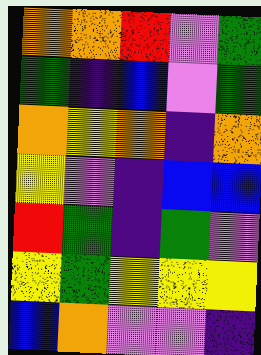[["orange", "orange", "red", "violet", "green"], ["green", "indigo", "blue", "violet", "green"], ["orange", "yellow", "orange", "indigo", "orange"], ["yellow", "violet", "indigo", "blue", "blue"], ["red", "green", "indigo", "green", "violet"], ["yellow", "green", "yellow", "yellow", "yellow"], ["blue", "orange", "violet", "violet", "indigo"]]